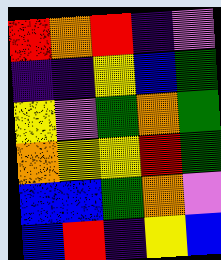[["red", "orange", "red", "indigo", "violet"], ["indigo", "indigo", "yellow", "blue", "green"], ["yellow", "violet", "green", "orange", "green"], ["orange", "yellow", "yellow", "red", "green"], ["blue", "blue", "green", "orange", "violet"], ["blue", "red", "indigo", "yellow", "blue"]]